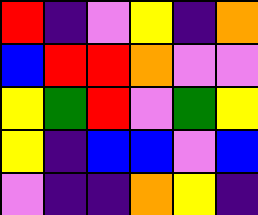[["red", "indigo", "violet", "yellow", "indigo", "orange"], ["blue", "red", "red", "orange", "violet", "violet"], ["yellow", "green", "red", "violet", "green", "yellow"], ["yellow", "indigo", "blue", "blue", "violet", "blue"], ["violet", "indigo", "indigo", "orange", "yellow", "indigo"]]